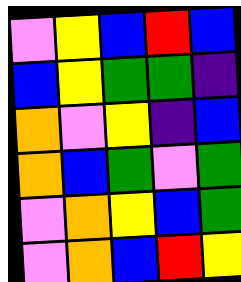[["violet", "yellow", "blue", "red", "blue"], ["blue", "yellow", "green", "green", "indigo"], ["orange", "violet", "yellow", "indigo", "blue"], ["orange", "blue", "green", "violet", "green"], ["violet", "orange", "yellow", "blue", "green"], ["violet", "orange", "blue", "red", "yellow"]]